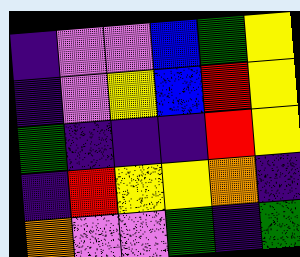[["indigo", "violet", "violet", "blue", "green", "yellow"], ["indigo", "violet", "yellow", "blue", "red", "yellow"], ["green", "indigo", "indigo", "indigo", "red", "yellow"], ["indigo", "red", "yellow", "yellow", "orange", "indigo"], ["orange", "violet", "violet", "green", "indigo", "green"]]